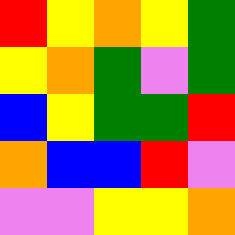[["red", "yellow", "orange", "yellow", "green"], ["yellow", "orange", "green", "violet", "green"], ["blue", "yellow", "green", "green", "red"], ["orange", "blue", "blue", "red", "violet"], ["violet", "violet", "yellow", "yellow", "orange"]]